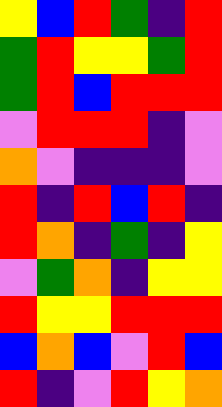[["yellow", "blue", "red", "green", "indigo", "red"], ["green", "red", "yellow", "yellow", "green", "red"], ["green", "red", "blue", "red", "red", "red"], ["violet", "red", "red", "red", "indigo", "violet"], ["orange", "violet", "indigo", "indigo", "indigo", "violet"], ["red", "indigo", "red", "blue", "red", "indigo"], ["red", "orange", "indigo", "green", "indigo", "yellow"], ["violet", "green", "orange", "indigo", "yellow", "yellow"], ["red", "yellow", "yellow", "red", "red", "red"], ["blue", "orange", "blue", "violet", "red", "blue"], ["red", "indigo", "violet", "red", "yellow", "orange"]]